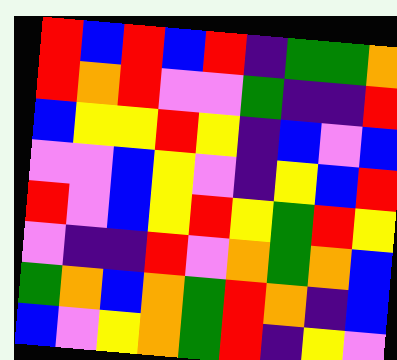[["red", "blue", "red", "blue", "red", "indigo", "green", "green", "orange"], ["red", "orange", "red", "violet", "violet", "green", "indigo", "indigo", "red"], ["blue", "yellow", "yellow", "red", "yellow", "indigo", "blue", "violet", "blue"], ["violet", "violet", "blue", "yellow", "violet", "indigo", "yellow", "blue", "red"], ["red", "violet", "blue", "yellow", "red", "yellow", "green", "red", "yellow"], ["violet", "indigo", "indigo", "red", "violet", "orange", "green", "orange", "blue"], ["green", "orange", "blue", "orange", "green", "red", "orange", "indigo", "blue"], ["blue", "violet", "yellow", "orange", "green", "red", "indigo", "yellow", "violet"]]